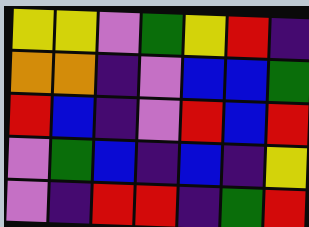[["yellow", "yellow", "violet", "green", "yellow", "red", "indigo"], ["orange", "orange", "indigo", "violet", "blue", "blue", "green"], ["red", "blue", "indigo", "violet", "red", "blue", "red"], ["violet", "green", "blue", "indigo", "blue", "indigo", "yellow"], ["violet", "indigo", "red", "red", "indigo", "green", "red"]]